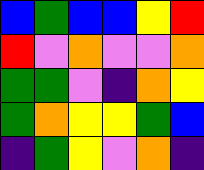[["blue", "green", "blue", "blue", "yellow", "red"], ["red", "violet", "orange", "violet", "violet", "orange"], ["green", "green", "violet", "indigo", "orange", "yellow"], ["green", "orange", "yellow", "yellow", "green", "blue"], ["indigo", "green", "yellow", "violet", "orange", "indigo"]]